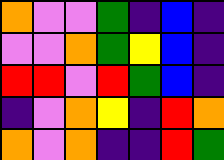[["orange", "violet", "violet", "green", "indigo", "blue", "indigo"], ["violet", "violet", "orange", "green", "yellow", "blue", "indigo"], ["red", "red", "violet", "red", "green", "blue", "indigo"], ["indigo", "violet", "orange", "yellow", "indigo", "red", "orange"], ["orange", "violet", "orange", "indigo", "indigo", "red", "green"]]